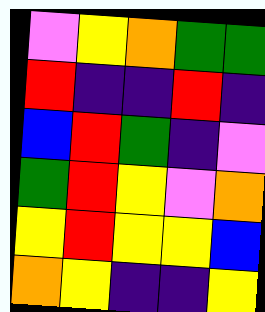[["violet", "yellow", "orange", "green", "green"], ["red", "indigo", "indigo", "red", "indigo"], ["blue", "red", "green", "indigo", "violet"], ["green", "red", "yellow", "violet", "orange"], ["yellow", "red", "yellow", "yellow", "blue"], ["orange", "yellow", "indigo", "indigo", "yellow"]]